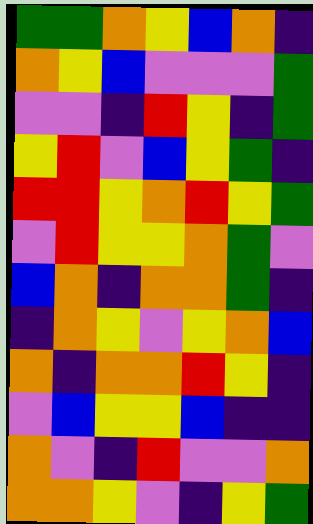[["green", "green", "orange", "yellow", "blue", "orange", "indigo"], ["orange", "yellow", "blue", "violet", "violet", "violet", "green"], ["violet", "violet", "indigo", "red", "yellow", "indigo", "green"], ["yellow", "red", "violet", "blue", "yellow", "green", "indigo"], ["red", "red", "yellow", "orange", "red", "yellow", "green"], ["violet", "red", "yellow", "yellow", "orange", "green", "violet"], ["blue", "orange", "indigo", "orange", "orange", "green", "indigo"], ["indigo", "orange", "yellow", "violet", "yellow", "orange", "blue"], ["orange", "indigo", "orange", "orange", "red", "yellow", "indigo"], ["violet", "blue", "yellow", "yellow", "blue", "indigo", "indigo"], ["orange", "violet", "indigo", "red", "violet", "violet", "orange"], ["orange", "orange", "yellow", "violet", "indigo", "yellow", "green"]]